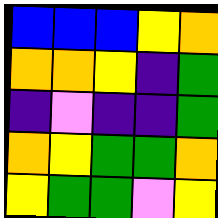[["blue", "blue", "blue", "yellow", "orange"], ["orange", "orange", "yellow", "indigo", "green"], ["indigo", "violet", "indigo", "indigo", "green"], ["orange", "yellow", "green", "green", "orange"], ["yellow", "green", "green", "violet", "yellow"]]